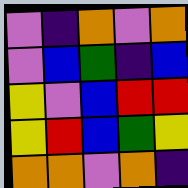[["violet", "indigo", "orange", "violet", "orange"], ["violet", "blue", "green", "indigo", "blue"], ["yellow", "violet", "blue", "red", "red"], ["yellow", "red", "blue", "green", "yellow"], ["orange", "orange", "violet", "orange", "indigo"]]